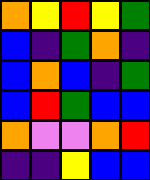[["orange", "yellow", "red", "yellow", "green"], ["blue", "indigo", "green", "orange", "indigo"], ["blue", "orange", "blue", "indigo", "green"], ["blue", "red", "green", "blue", "blue"], ["orange", "violet", "violet", "orange", "red"], ["indigo", "indigo", "yellow", "blue", "blue"]]